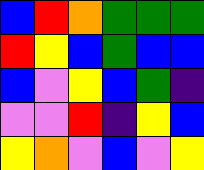[["blue", "red", "orange", "green", "green", "green"], ["red", "yellow", "blue", "green", "blue", "blue"], ["blue", "violet", "yellow", "blue", "green", "indigo"], ["violet", "violet", "red", "indigo", "yellow", "blue"], ["yellow", "orange", "violet", "blue", "violet", "yellow"]]